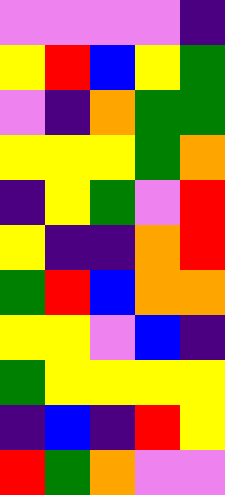[["violet", "violet", "violet", "violet", "indigo"], ["yellow", "red", "blue", "yellow", "green"], ["violet", "indigo", "orange", "green", "green"], ["yellow", "yellow", "yellow", "green", "orange"], ["indigo", "yellow", "green", "violet", "red"], ["yellow", "indigo", "indigo", "orange", "red"], ["green", "red", "blue", "orange", "orange"], ["yellow", "yellow", "violet", "blue", "indigo"], ["green", "yellow", "yellow", "yellow", "yellow"], ["indigo", "blue", "indigo", "red", "yellow"], ["red", "green", "orange", "violet", "violet"]]